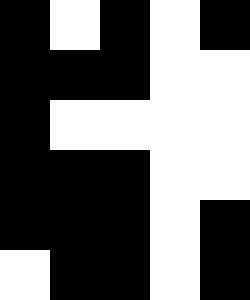[["black", "white", "black", "white", "black"], ["black", "black", "black", "white", "white"], ["black", "white", "white", "white", "white"], ["black", "black", "black", "white", "white"], ["black", "black", "black", "white", "black"], ["white", "black", "black", "white", "black"]]